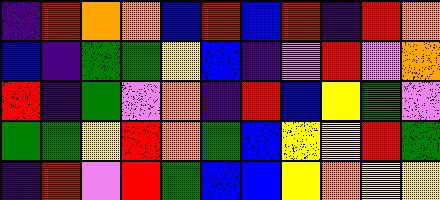[["indigo", "red", "orange", "orange", "blue", "red", "blue", "red", "indigo", "red", "orange"], ["blue", "indigo", "green", "green", "yellow", "blue", "indigo", "violet", "red", "violet", "orange"], ["red", "indigo", "green", "violet", "orange", "indigo", "red", "blue", "yellow", "green", "violet"], ["green", "green", "yellow", "red", "orange", "green", "blue", "yellow", "yellow", "red", "green"], ["indigo", "red", "violet", "red", "green", "blue", "blue", "yellow", "orange", "yellow", "yellow"]]